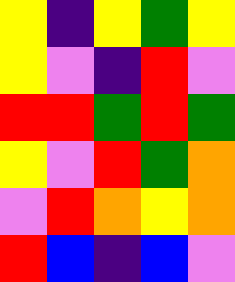[["yellow", "indigo", "yellow", "green", "yellow"], ["yellow", "violet", "indigo", "red", "violet"], ["red", "red", "green", "red", "green"], ["yellow", "violet", "red", "green", "orange"], ["violet", "red", "orange", "yellow", "orange"], ["red", "blue", "indigo", "blue", "violet"]]